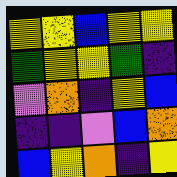[["yellow", "yellow", "blue", "yellow", "yellow"], ["green", "yellow", "yellow", "green", "indigo"], ["violet", "orange", "indigo", "yellow", "blue"], ["indigo", "indigo", "violet", "blue", "orange"], ["blue", "yellow", "orange", "indigo", "yellow"]]